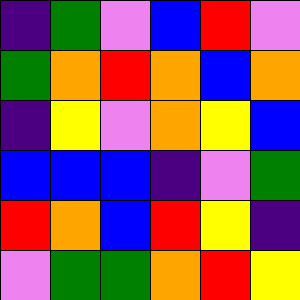[["indigo", "green", "violet", "blue", "red", "violet"], ["green", "orange", "red", "orange", "blue", "orange"], ["indigo", "yellow", "violet", "orange", "yellow", "blue"], ["blue", "blue", "blue", "indigo", "violet", "green"], ["red", "orange", "blue", "red", "yellow", "indigo"], ["violet", "green", "green", "orange", "red", "yellow"]]